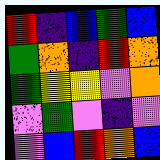[["red", "indigo", "blue", "green", "blue"], ["green", "orange", "indigo", "red", "orange"], ["green", "yellow", "yellow", "violet", "orange"], ["violet", "green", "violet", "indigo", "violet"], ["violet", "blue", "red", "orange", "blue"]]